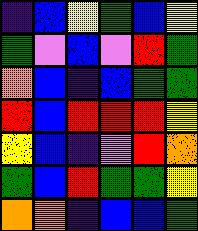[["indigo", "blue", "yellow", "green", "blue", "yellow"], ["green", "violet", "blue", "violet", "red", "green"], ["orange", "blue", "indigo", "blue", "green", "green"], ["red", "blue", "red", "red", "red", "yellow"], ["yellow", "blue", "indigo", "violet", "red", "orange"], ["green", "blue", "red", "green", "green", "yellow"], ["orange", "orange", "indigo", "blue", "blue", "green"]]